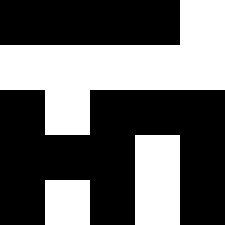[["black", "black", "black", "black", "white"], ["white", "white", "white", "white", "white"], ["black", "white", "black", "black", "black"], ["black", "black", "black", "white", "black"], ["black", "white", "black", "white", "black"]]